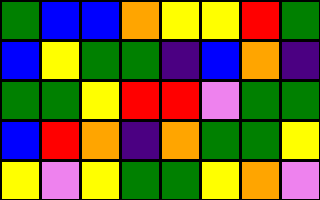[["green", "blue", "blue", "orange", "yellow", "yellow", "red", "green"], ["blue", "yellow", "green", "green", "indigo", "blue", "orange", "indigo"], ["green", "green", "yellow", "red", "red", "violet", "green", "green"], ["blue", "red", "orange", "indigo", "orange", "green", "green", "yellow"], ["yellow", "violet", "yellow", "green", "green", "yellow", "orange", "violet"]]